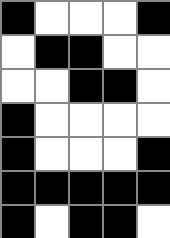[["black", "white", "white", "white", "black"], ["white", "black", "black", "white", "white"], ["white", "white", "black", "black", "white"], ["black", "white", "white", "white", "white"], ["black", "white", "white", "white", "black"], ["black", "black", "black", "black", "black"], ["black", "white", "black", "black", "white"]]